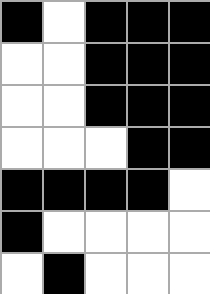[["black", "white", "black", "black", "black"], ["white", "white", "black", "black", "black"], ["white", "white", "black", "black", "black"], ["white", "white", "white", "black", "black"], ["black", "black", "black", "black", "white"], ["black", "white", "white", "white", "white"], ["white", "black", "white", "white", "white"]]